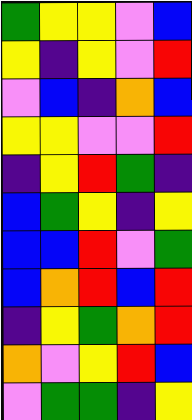[["green", "yellow", "yellow", "violet", "blue"], ["yellow", "indigo", "yellow", "violet", "red"], ["violet", "blue", "indigo", "orange", "blue"], ["yellow", "yellow", "violet", "violet", "red"], ["indigo", "yellow", "red", "green", "indigo"], ["blue", "green", "yellow", "indigo", "yellow"], ["blue", "blue", "red", "violet", "green"], ["blue", "orange", "red", "blue", "red"], ["indigo", "yellow", "green", "orange", "red"], ["orange", "violet", "yellow", "red", "blue"], ["violet", "green", "green", "indigo", "yellow"]]